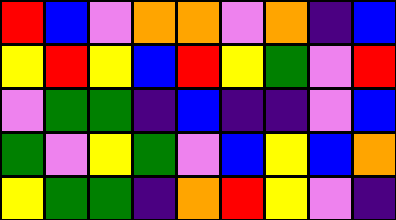[["red", "blue", "violet", "orange", "orange", "violet", "orange", "indigo", "blue"], ["yellow", "red", "yellow", "blue", "red", "yellow", "green", "violet", "red"], ["violet", "green", "green", "indigo", "blue", "indigo", "indigo", "violet", "blue"], ["green", "violet", "yellow", "green", "violet", "blue", "yellow", "blue", "orange"], ["yellow", "green", "green", "indigo", "orange", "red", "yellow", "violet", "indigo"]]